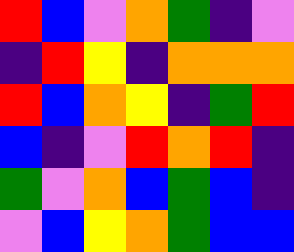[["red", "blue", "violet", "orange", "green", "indigo", "violet"], ["indigo", "red", "yellow", "indigo", "orange", "orange", "orange"], ["red", "blue", "orange", "yellow", "indigo", "green", "red"], ["blue", "indigo", "violet", "red", "orange", "red", "indigo"], ["green", "violet", "orange", "blue", "green", "blue", "indigo"], ["violet", "blue", "yellow", "orange", "green", "blue", "blue"]]